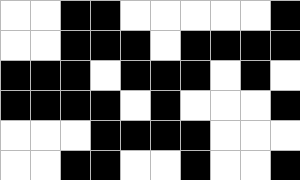[["white", "white", "black", "black", "white", "white", "white", "white", "white", "black"], ["white", "white", "black", "black", "black", "white", "black", "black", "black", "black"], ["black", "black", "black", "white", "black", "black", "black", "white", "black", "white"], ["black", "black", "black", "black", "white", "black", "white", "white", "white", "black"], ["white", "white", "white", "black", "black", "black", "black", "white", "white", "white"], ["white", "white", "black", "black", "white", "white", "black", "white", "white", "black"]]